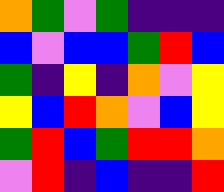[["orange", "green", "violet", "green", "indigo", "indigo", "indigo"], ["blue", "violet", "blue", "blue", "green", "red", "blue"], ["green", "indigo", "yellow", "indigo", "orange", "violet", "yellow"], ["yellow", "blue", "red", "orange", "violet", "blue", "yellow"], ["green", "red", "blue", "green", "red", "red", "orange"], ["violet", "red", "indigo", "blue", "indigo", "indigo", "red"]]